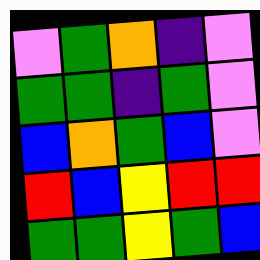[["violet", "green", "orange", "indigo", "violet"], ["green", "green", "indigo", "green", "violet"], ["blue", "orange", "green", "blue", "violet"], ["red", "blue", "yellow", "red", "red"], ["green", "green", "yellow", "green", "blue"]]